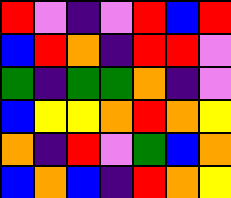[["red", "violet", "indigo", "violet", "red", "blue", "red"], ["blue", "red", "orange", "indigo", "red", "red", "violet"], ["green", "indigo", "green", "green", "orange", "indigo", "violet"], ["blue", "yellow", "yellow", "orange", "red", "orange", "yellow"], ["orange", "indigo", "red", "violet", "green", "blue", "orange"], ["blue", "orange", "blue", "indigo", "red", "orange", "yellow"]]